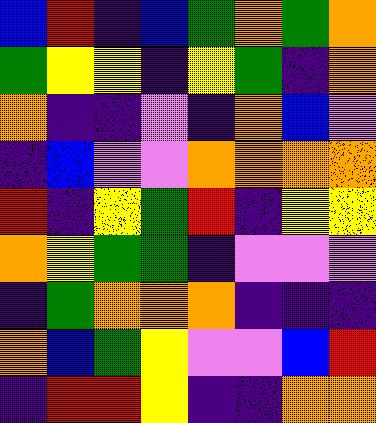[["blue", "red", "indigo", "blue", "green", "orange", "green", "orange"], ["green", "yellow", "yellow", "indigo", "yellow", "green", "indigo", "orange"], ["orange", "indigo", "indigo", "violet", "indigo", "orange", "blue", "violet"], ["indigo", "blue", "violet", "violet", "orange", "orange", "orange", "orange"], ["red", "indigo", "yellow", "green", "red", "indigo", "yellow", "yellow"], ["orange", "yellow", "green", "green", "indigo", "violet", "violet", "violet"], ["indigo", "green", "orange", "orange", "orange", "indigo", "indigo", "indigo"], ["orange", "blue", "green", "yellow", "violet", "violet", "blue", "red"], ["indigo", "red", "red", "yellow", "indigo", "indigo", "orange", "orange"]]